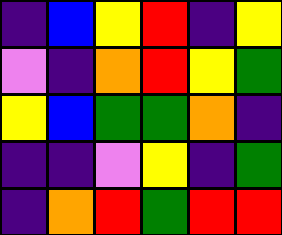[["indigo", "blue", "yellow", "red", "indigo", "yellow"], ["violet", "indigo", "orange", "red", "yellow", "green"], ["yellow", "blue", "green", "green", "orange", "indigo"], ["indigo", "indigo", "violet", "yellow", "indigo", "green"], ["indigo", "orange", "red", "green", "red", "red"]]